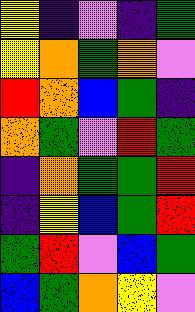[["yellow", "indigo", "violet", "indigo", "green"], ["yellow", "orange", "green", "orange", "violet"], ["red", "orange", "blue", "green", "indigo"], ["orange", "green", "violet", "red", "green"], ["indigo", "orange", "green", "green", "red"], ["indigo", "yellow", "blue", "green", "red"], ["green", "red", "violet", "blue", "green"], ["blue", "green", "orange", "yellow", "violet"]]